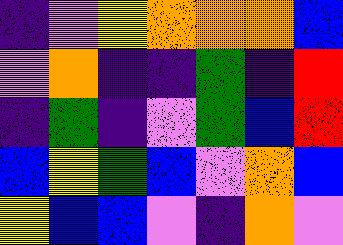[["indigo", "violet", "yellow", "orange", "orange", "orange", "blue"], ["violet", "orange", "indigo", "indigo", "green", "indigo", "red"], ["indigo", "green", "indigo", "violet", "green", "blue", "red"], ["blue", "yellow", "green", "blue", "violet", "orange", "blue"], ["yellow", "blue", "blue", "violet", "indigo", "orange", "violet"]]